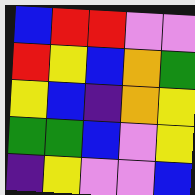[["blue", "red", "red", "violet", "violet"], ["red", "yellow", "blue", "orange", "green"], ["yellow", "blue", "indigo", "orange", "yellow"], ["green", "green", "blue", "violet", "yellow"], ["indigo", "yellow", "violet", "violet", "blue"]]